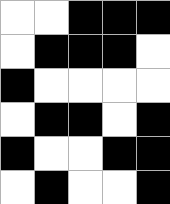[["white", "white", "black", "black", "black"], ["white", "black", "black", "black", "white"], ["black", "white", "white", "white", "white"], ["white", "black", "black", "white", "black"], ["black", "white", "white", "black", "black"], ["white", "black", "white", "white", "black"]]